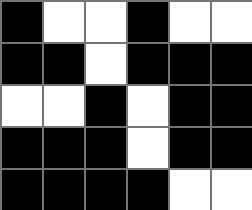[["black", "white", "white", "black", "white", "white"], ["black", "black", "white", "black", "black", "black"], ["white", "white", "black", "white", "black", "black"], ["black", "black", "black", "white", "black", "black"], ["black", "black", "black", "black", "white", "white"]]